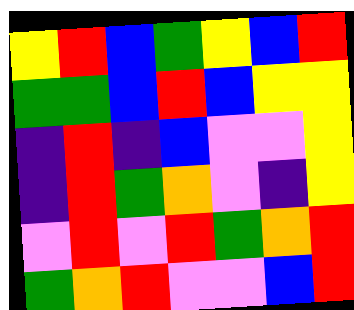[["yellow", "red", "blue", "green", "yellow", "blue", "red"], ["green", "green", "blue", "red", "blue", "yellow", "yellow"], ["indigo", "red", "indigo", "blue", "violet", "violet", "yellow"], ["indigo", "red", "green", "orange", "violet", "indigo", "yellow"], ["violet", "red", "violet", "red", "green", "orange", "red"], ["green", "orange", "red", "violet", "violet", "blue", "red"]]